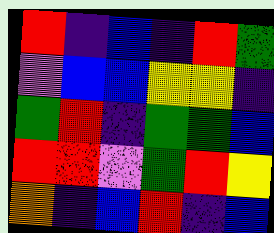[["red", "indigo", "blue", "indigo", "red", "green"], ["violet", "blue", "blue", "yellow", "yellow", "indigo"], ["green", "red", "indigo", "green", "green", "blue"], ["red", "red", "violet", "green", "red", "yellow"], ["orange", "indigo", "blue", "red", "indigo", "blue"]]